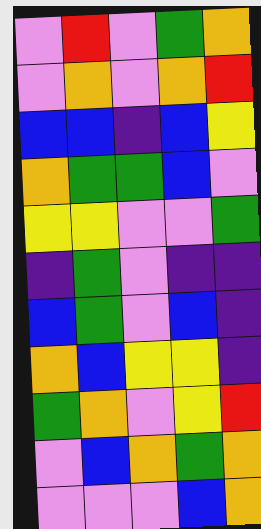[["violet", "red", "violet", "green", "orange"], ["violet", "orange", "violet", "orange", "red"], ["blue", "blue", "indigo", "blue", "yellow"], ["orange", "green", "green", "blue", "violet"], ["yellow", "yellow", "violet", "violet", "green"], ["indigo", "green", "violet", "indigo", "indigo"], ["blue", "green", "violet", "blue", "indigo"], ["orange", "blue", "yellow", "yellow", "indigo"], ["green", "orange", "violet", "yellow", "red"], ["violet", "blue", "orange", "green", "orange"], ["violet", "violet", "violet", "blue", "orange"]]